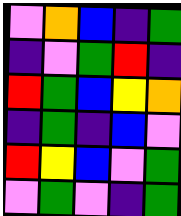[["violet", "orange", "blue", "indigo", "green"], ["indigo", "violet", "green", "red", "indigo"], ["red", "green", "blue", "yellow", "orange"], ["indigo", "green", "indigo", "blue", "violet"], ["red", "yellow", "blue", "violet", "green"], ["violet", "green", "violet", "indigo", "green"]]